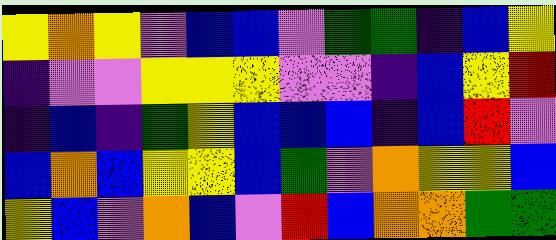[["yellow", "orange", "yellow", "violet", "blue", "blue", "violet", "green", "green", "indigo", "blue", "yellow"], ["indigo", "violet", "violet", "yellow", "yellow", "yellow", "violet", "violet", "indigo", "blue", "yellow", "red"], ["indigo", "blue", "indigo", "green", "yellow", "blue", "blue", "blue", "indigo", "blue", "red", "violet"], ["blue", "orange", "blue", "yellow", "yellow", "blue", "green", "violet", "orange", "yellow", "yellow", "blue"], ["yellow", "blue", "violet", "orange", "blue", "violet", "red", "blue", "orange", "orange", "green", "green"]]